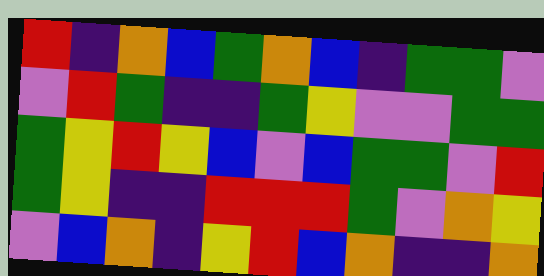[["red", "indigo", "orange", "blue", "green", "orange", "blue", "indigo", "green", "green", "violet"], ["violet", "red", "green", "indigo", "indigo", "green", "yellow", "violet", "violet", "green", "green"], ["green", "yellow", "red", "yellow", "blue", "violet", "blue", "green", "green", "violet", "red"], ["green", "yellow", "indigo", "indigo", "red", "red", "red", "green", "violet", "orange", "yellow"], ["violet", "blue", "orange", "indigo", "yellow", "red", "blue", "orange", "indigo", "indigo", "orange"]]